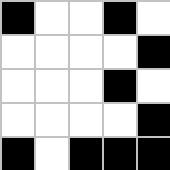[["black", "white", "white", "black", "white"], ["white", "white", "white", "white", "black"], ["white", "white", "white", "black", "white"], ["white", "white", "white", "white", "black"], ["black", "white", "black", "black", "black"]]